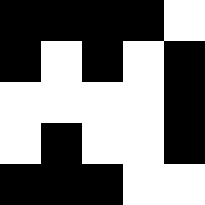[["black", "black", "black", "black", "white"], ["black", "white", "black", "white", "black"], ["white", "white", "white", "white", "black"], ["white", "black", "white", "white", "black"], ["black", "black", "black", "white", "white"]]